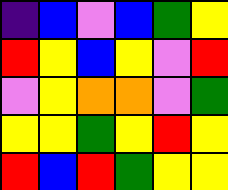[["indigo", "blue", "violet", "blue", "green", "yellow"], ["red", "yellow", "blue", "yellow", "violet", "red"], ["violet", "yellow", "orange", "orange", "violet", "green"], ["yellow", "yellow", "green", "yellow", "red", "yellow"], ["red", "blue", "red", "green", "yellow", "yellow"]]